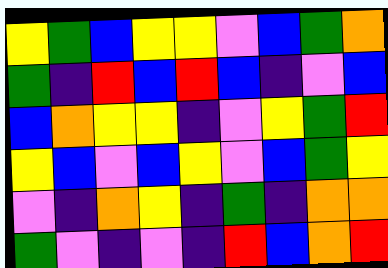[["yellow", "green", "blue", "yellow", "yellow", "violet", "blue", "green", "orange"], ["green", "indigo", "red", "blue", "red", "blue", "indigo", "violet", "blue"], ["blue", "orange", "yellow", "yellow", "indigo", "violet", "yellow", "green", "red"], ["yellow", "blue", "violet", "blue", "yellow", "violet", "blue", "green", "yellow"], ["violet", "indigo", "orange", "yellow", "indigo", "green", "indigo", "orange", "orange"], ["green", "violet", "indigo", "violet", "indigo", "red", "blue", "orange", "red"]]